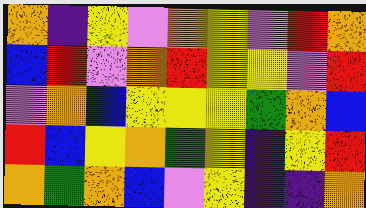[["orange", "indigo", "yellow", "violet", "orange", "yellow", "violet", "red", "orange"], ["blue", "red", "violet", "orange", "red", "yellow", "yellow", "violet", "red"], ["violet", "orange", "blue", "yellow", "yellow", "yellow", "green", "orange", "blue"], ["red", "blue", "yellow", "orange", "green", "yellow", "indigo", "yellow", "red"], ["orange", "green", "orange", "blue", "violet", "yellow", "indigo", "indigo", "orange"]]